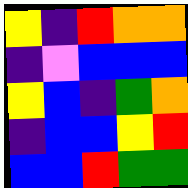[["yellow", "indigo", "red", "orange", "orange"], ["indigo", "violet", "blue", "blue", "blue"], ["yellow", "blue", "indigo", "green", "orange"], ["indigo", "blue", "blue", "yellow", "red"], ["blue", "blue", "red", "green", "green"]]